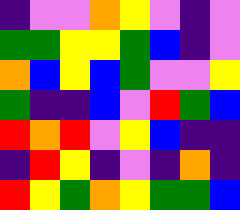[["indigo", "violet", "violet", "orange", "yellow", "violet", "indigo", "violet"], ["green", "green", "yellow", "yellow", "green", "blue", "indigo", "violet"], ["orange", "blue", "yellow", "blue", "green", "violet", "violet", "yellow"], ["green", "indigo", "indigo", "blue", "violet", "red", "green", "blue"], ["red", "orange", "red", "violet", "yellow", "blue", "indigo", "indigo"], ["indigo", "red", "yellow", "indigo", "violet", "indigo", "orange", "indigo"], ["red", "yellow", "green", "orange", "yellow", "green", "green", "blue"]]